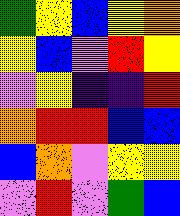[["green", "yellow", "blue", "yellow", "orange"], ["yellow", "blue", "violet", "red", "yellow"], ["violet", "yellow", "indigo", "indigo", "red"], ["orange", "red", "red", "blue", "blue"], ["blue", "orange", "violet", "yellow", "yellow"], ["violet", "red", "violet", "green", "blue"]]